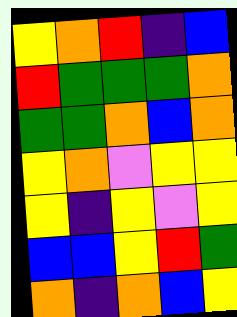[["yellow", "orange", "red", "indigo", "blue"], ["red", "green", "green", "green", "orange"], ["green", "green", "orange", "blue", "orange"], ["yellow", "orange", "violet", "yellow", "yellow"], ["yellow", "indigo", "yellow", "violet", "yellow"], ["blue", "blue", "yellow", "red", "green"], ["orange", "indigo", "orange", "blue", "yellow"]]